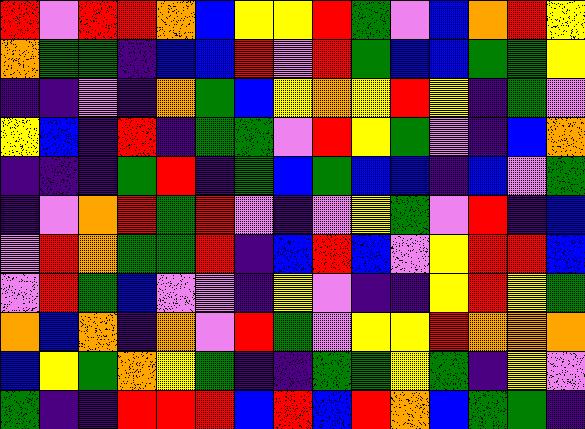[["red", "violet", "red", "red", "orange", "blue", "yellow", "yellow", "red", "green", "violet", "blue", "orange", "red", "yellow"], ["orange", "green", "green", "indigo", "blue", "blue", "red", "violet", "red", "green", "blue", "blue", "green", "green", "yellow"], ["indigo", "indigo", "violet", "indigo", "orange", "green", "blue", "yellow", "orange", "yellow", "red", "yellow", "indigo", "green", "violet"], ["yellow", "blue", "indigo", "red", "indigo", "green", "green", "violet", "red", "yellow", "green", "violet", "indigo", "blue", "orange"], ["indigo", "indigo", "indigo", "green", "red", "indigo", "green", "blue", "green", "blue", "blue", "indigo", "blue", "violet", "green"], ["indigo", "violet", "orange", "red", "green", "red", "violet", "indigo", "violet", "yellow", "green", "violet", "red", "indigo", "blue"], ["violet", "red", "orange", "green", "green", "red", "indigo", "blue", "red", "blue", "violet", "yellow", "red", "red", "blue"], ["violet", "red", "green", "blue", "violet", "violet", "indigo", "yellow", "violet", "indigo", "indigo", "yellow", "red", "yellow", "green"], ["orange", "blue", "orange", "indigo", "orange", "violet", "red", "green", "violet", "yellow", "yellow", "red", "orange", "orange", "orange"], ["blue", "yellow", "green", "orange", "yellow", "green", "indigo", "indigo", "green", "green", "yellow", "green", "indigo", "yellow", "violet"], ["green", "indigo", "indigo", "red", "red", "red", "blue", "red", "blue", "red", "orange", "blue", "green", "green", "indigo"]]